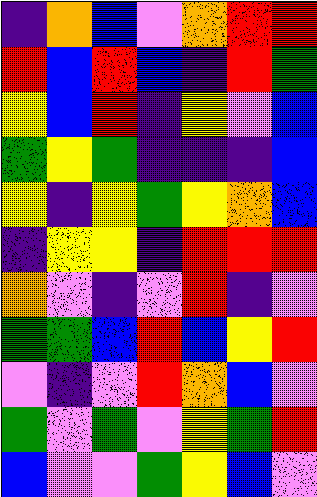[["indigo", "orange", "blue", "violet", "orange", "red", "red"], ["red", "blue", "red", "blue", "indigo", "red", "green"], ["yellow", "blue", "red", "indigo", "yellow", "violet", "blue"], ["green", "yellow", "green", "indigo", "indigo", "indigo", "blue"], ["yellow", "indigo", "yellow", "green", "yellow", "orange", "blue"], ["indigo", "yellow", "yellow", "indigo", "red", "red", "red"], ["orange", "violet", "indigo", "violet", "red", "indigo", "violet"], ["green", "green", "blue", "red", "blue", "yellow", "red"], ["violet", "indigo", "violet", "red", "orange", "blue", "violet"], ["green", "violet", "green", "violet", "yellow", "green", "red"], ["blue", "violet", "violet", "green", "yellow", "blue", "violet"]]